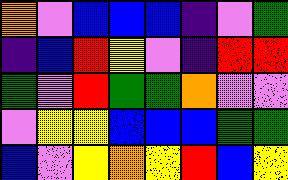[["orange", "violet", "blue", "blue", "blue", "indigo", "violet", "green"], ["indigo", "blue", "red", "yellow", "violet", "indigo", "red", "red"], ["green", "violet", "red", "green", "green", "orange", "violet", "violet"], ["violet", "yellow", "yellow", "blue", "blue", "blue", "green", "green"], ["blue", "violet", "yellow", "orange", "yellow", "red", "blue", "yellow"]]